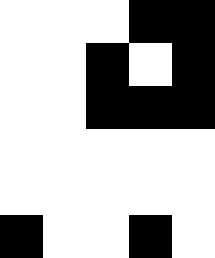[["white", "white", "white", "black", "black"], ["white", "white", "black", "white", "black"], ["white", "white", "black", "black", "black"], ["white", "white", "white", "white", "white"], ["white", "white", "white", "white", "white"], ["black", "white", "white", "black", "white"]]